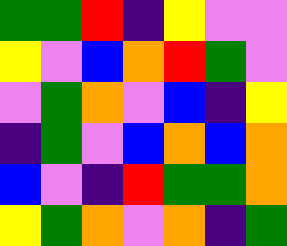[["green", "green", "red", "indigo", "yellow", "violet", "violet"], ["yellow", "violet", "blue", "orange", "red", "green", "violet"], ["violet", "green", "orange", "violet", "blue", "indigo", "yellow"], ["indigo", "green", "violet", "blue", "orange", "blue", "orange"], ["blue", "violet", "indigo", "red", "green", "green", "orange"], ["yellow", "green", "orange", "violet", "orange", "indigo", "green"]]